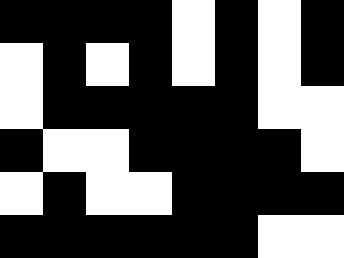[["black", "black", "black", "black", "white", "black", "white", "black"], ["white", "black", "white", "black", "white", "black", "white", "black"], ["white", "black", "black", "black", "black", "black", "white", "white"], ["black", "white", "white", "black", "black", "black", "black", "white"], ["white", "black", "white", "white", "black", "black", "black", "black"], ["black", "black", "black", "black", "black", "black", "white", "white"]]